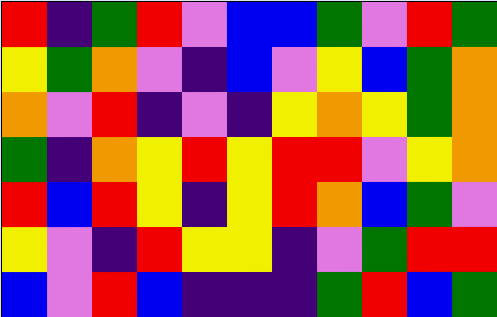[["red", "indigo", "green", "red", "violet", "blue", "blue", "green", "violet", "red", "green"], ["yellow", "green", "orange", "violet", "indigo", "blue", "violet", "yellow", "blue", "green", "orange"], ["orange", "violet", "red", "indigo", "violet", "indigo", "yellow", "orange", "yellow", "green", "orange"], ["green", "indigo", "orange", "yellow", "red", "yellow", "red", "red", "violet", "yellow", "orange"], ["red", "blue", "red", "yellow", "indigo", "yellow", "red", "orange", "blue", "green", "violet"], ["yellow", "violet", "indigo", "red", "yellow", "yellow", "indigo", "violet", "green", "red", "red"], ["blue", "violet", "red", "blue", "indigo", "indigo", "indigo", "green", "red", "blue", "green"]]